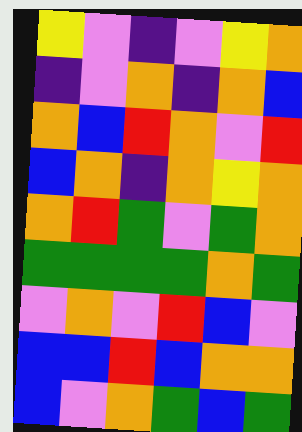[["yellow", "violet", "indigo", "violet", "yellow", "orange"], ["indigo", "violet", "orange", "indigo", "orange", "blue"], ["orange", "blue", "red", "orange", "violet", "red"], ["blue", "orange", "indigo", "orange", "yellow", "orange"], ["orange", "red", "green", "violet", "green", "orange"], ["green", "green", "green", "green", "orange", "green"], ["violet", "orange", "violet", "red", "blue", "violet"], ["blue", "blue", "red", "blue", "orange", "orange"], ["blue", "violet", "orange", "green", "blue", "green"]]